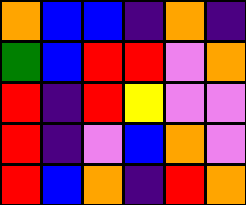[["orange", "blue", "blue", "indigo", "orange", "indigo"], ["green", "blue", "red", "red", "violet", "orange"], ["red", "indigo", "red", "yellow", "violet", "violet"], ["red", "indigo", "violet", "blue", "orange", "violet"], ["red", "blue", "orange", "indigo", "red", "orange"]]